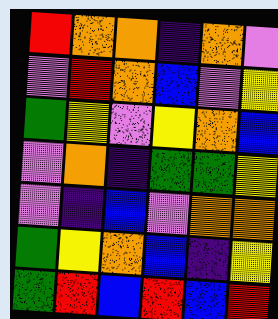[["red", "orange", "orange", "indigo", "orange", "violet"], ["violet", "red", "orange", "blue", "violet", "yellow"], ["green", "yellow", "violet", "yellow", "orange", "blue"], ["violet", "orange", "indigo", "green", "green", "yellow"], ["violet", "indigo", "blue", "violet", "orange", "orange"], ["green", "yellow", "orange", "blue", "indigo", "yellow"], ["green", "red", "blue", "red", "blue", "red"]]